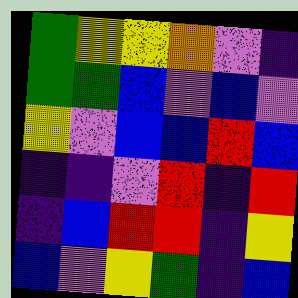[["green", "yellow", "yellow", "orange", "violet", "indigo"], ["green", "green", "blue", "violet", "blue", "violet"], ["yellow", "violet", "blue", "blue", "red", "blue"], ["indigo", "indigo", "violet", "red", "indigo", "red"], ["indigo", "blue", "red", "red", "indigo", "yellow"], ["blue", "violet", "yellow", "green", "indigo", "blue"]]